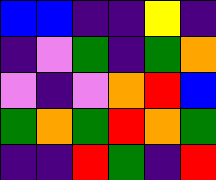[["blue", "blue", "indigo", "indigo", "yellow", "indigo"], ["indigo", "violet", "green", "indigo", "green", "orange"], ["violet", "indigo", "violet", "orange", "red", "blue"], ["green", "orange", "green", "red", "orange", "green"], ["indigo", "indigo", "red", "green", "indigo", "red"]]